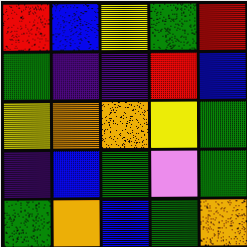[["red", "blue", "yellow", "green", "red"], ["green", "indigo", "indigo", "red", "blue"], ["yellow", "orange", "orange", "yellow", "green"], ["indigo", "blue", "green", "violet", "green"], ["green", "orange", "blue", "green", "orange"]]